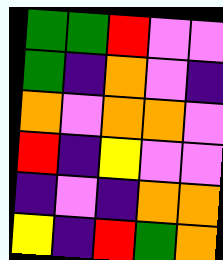[["green", "green", "red", "violet", "violet"], ["green", "indigo", "orange", "violet", "indigo"], ["orange", "violet", "orange", "orange", "violet"], ["red", "indigo", "yellow", "violet", "violet"], ["indigo", "violet", "indigo", "orange", "orange"], ["yellow", "indigo", "red", "green", "orange"]]